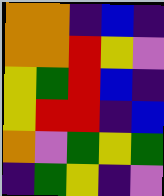[["orange", "orange", "indigo", "blue", "indigo"], ["orange", "orange", "red", "yellow", "violet"], ["yellow", "green", "red", "blue", "indigo"], ["yellow", "red", "red", "indigo", "blue"], ["orange", "violet", "green", "yellow", "green"], ["indigo", "green", "yellow", "indigo", "violet"]]